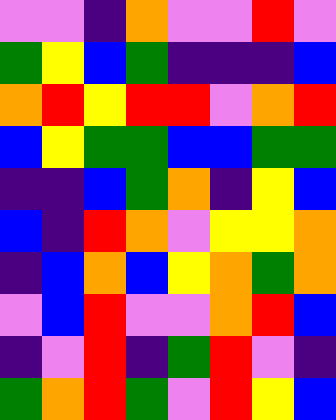[["violet", "violet", "indigo", "orange", "violet", "violet", "red", "violet"], ["green", "yellow", "blue", "green", "indigo", "indigo", "indigo", "blue"], ["orange", "red", "yellow", "red", "red", "violet", "orange", "red"], ["blue", "yellow", "green", "green", "blue", "blue", "green", "green"], ["indigo", "indigo", "blue", "green", "orange", "indigo", "yellow", "blue"], ["blue", "indigo", "red", "orange", "violet", "yellow", "yellow", "orange"], ["indigo", "blue", "orange", "blue", "yellow", "orange", "green", "orange"], ["violet", "blue", "red", "violet", "violet", "orange", "red", "blue"], ["indigo", "violet", "red", "indigo", "green", "red", "violet", "indigo"], ["green", "orange", "red", "green", "violet", "red", "yellow", "blue"]]